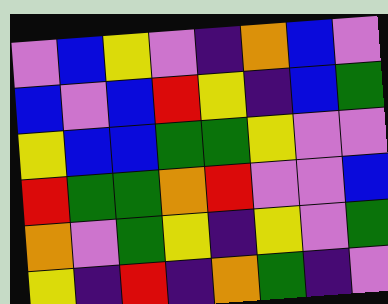[["violet", "blue", "yellow", "violet", "indigo", "orange", "blue", "violet"], ["blue", "violet", "blue", "red", "yellow", "indigo", "blue", "green"], ["yellow", "blue", "blue", "green", "green", "yellow", "violet", "violet"], ["red", "green", "green", "orange", "red", "violet", "violet", "blue"], ["orange", "violet", "green", "yellow", "indigo", "yellow", "violet", "green"], ["yellow", "indigo", "red", "indigo", "orange", "green", "indigo", "violet"]]